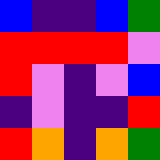[["blue", "indigo", "indigo", "blue", "green"], ["red", "red", "red", "red", "violet"], ["red", "violet", "indigo", "violet", "blue"], ["indigo", "violet", "indigo", "indigo", "red"], ["red", "orange", "indigo", "orange", "green"]]